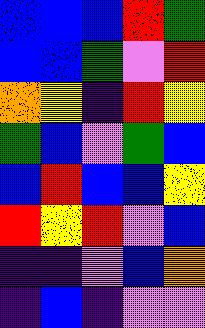[["blue", "blue", "blue", "red", "green"], ["blue", "blue", "green", "violet", "red"], ["orange", "yellow", "indigo", "red", "yellow"], ["green", "blue", "violet", "green", "blue"], ["blue", "red", "blue", "blue", "yellow"], ["red", "yellow", "red", "violet", "blue"], ["indigo", "indigo", "violet", "blue", "orange"], ["indigo", "blue", "indigo", "violet", "violet"]]